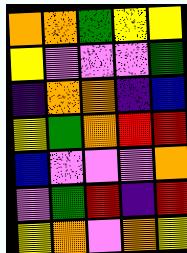[["orange", "orange", "green", "yellow", "yellow"], ["yellow", "violet", "violet", "violet", "green"], ["indigo", "orange", "orange", "indigo", "blue"], ["yellow", "green", "orange", "red", "red"], ["blue", "violet", "violet", "violet", "orange"], ["violet", "green", "red", "indigo", "red"], ["yellow", "orange", "violet", "orange", "yellow"]]